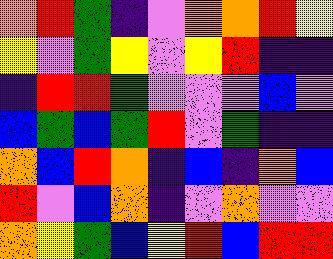[["orange", "red", "green", "indigo", "violet", "orange", "orange", "red", "yellow"], ["yellow", "violet", "green", "yellow", "violet", "yellow", "red", "indigo", "indigo"], ["indigo", "red", "red", "green", "violet", "violet", "violet", "blue", "violet"], ["blue", "green", "blue", "green", "red", "violet", "green", "indigo", "indigo"], ["orange", "blue", "red", "orange", "indigo", "blue", "indigo", "orange", "blue"], ["red", "violet", "blue", "orange", "indigo", "violet", "orange", "violet", "violet"], ["orange", "yellow", "green", "blue", "yellow", "red", "blue", "red", "red"]]